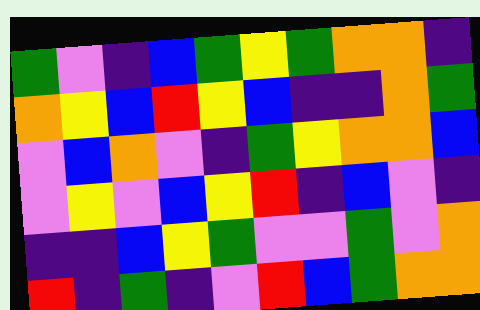[["green", "violet", "indigo", "blue", "green", "yellow", "green", "orange", "orange", "indigo"], ["orange", "yellow", "blue", "red", "yellow", "blue", "indigo", "indigo", "orange", "green"], ["violet", "blue", "orange", "violet", "indigo", "green", "yellow", "orange", "orange", "blue"], ["violet", "yellow", "violet", "blue", "yellow", "red", "indigo", "blue", "violet", "indigo"], ["indigo", "indigo", "blue", "yellow", "green", "violet", "violet", "green", "violet", "orange"], ["red", "indigo", "green", "indigo", "violet", "red", "blue", "green", "orange", "orange"]]